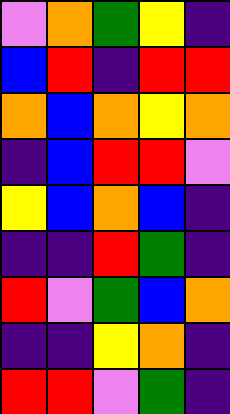[["violet", "orange", "green", "yellow", "indigo"], ["blue", "red", "indigo", "red", "red"], ["orange", "blue", "orange", "yellow", "orange"], ["indigo", "blue", "red", "red", "violet"], ["yellow", "blue", "orange", "blue", "indigo"], ["indigo", "indigo", "red", "green", "indigo"], ["red", "violet", "green", "blue", "orange"], ["indigo", "indigo", "yellow", "orange", "indigo"], ["red", "red", "violet", "green", "indigo"]]